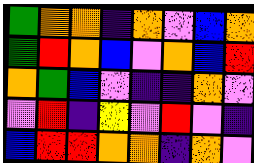[["green", "orange", "orange", "indigo", "orange", "violet", "blue", "orange"], ["green", "red", "orange", "blue", "violet", "orange", "blue", "red"], ["orange", "green", "blue", "violet", "indigo", "indigo", "orange", "violet"], ["violet", "red", "indigo", "yellow", "violet", "red", "violet", "indigo"], ["blue", "red", "red", "orange", "orange", "indigo", "orange", "violet"]]